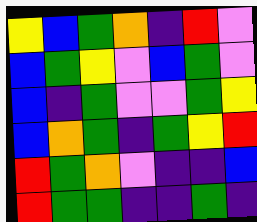[["yellow", "blue", "green", "orange", "indigo", "red", "violet"], ["blue", "green", "yellow", "violet", "blue", "green", "violet"], ["blue", "indigo", "green", "violet", "violet", "green", "yellow"], ["blue", "orange", "green", "indigo", "green", "yellow", "red"], ["red", "green", "orange", "violet", "indigo", "indigo", "blue"], ["red", "green", "green", "indigo", "indigo", "green", "indigo"]]